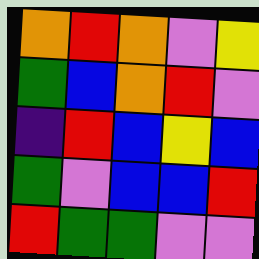[["orange", "red", "orange", "violet", "yellow"], ["green", "blue", "orange", "red", "violet"], ["indigo", "red", "blue", "yellow", "blue"], ["green", "violet", "blue", "blue", "red"], ["red", "green", "green", "violet", "violet"]]